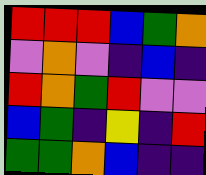[["red", "red", "red", "blue", "green", "orange"], ["violet", "orange", "violet", "indigo", "blue", "indigo"], ["red", "orange", "green", "red", "violet", "violet"], ["blue", "green", "indigo", "yellow", "indigo", "red"], ["green", "green", "orange", "blue", "indigo", "indigo"]]